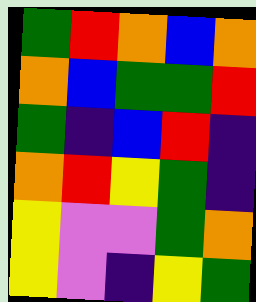[["green", "red", "orange", "blue", "orange"], ["orange", "blue", "green", "green", "red"], ["green", "indigo", "blue", "red", "indigo"], ["orange", "red", "yellow", "green", "indigo"], ["yellow", "violet", "violet", "green", "orange"], ["yellow", "violet", "indigo", "yellow", "green"]]